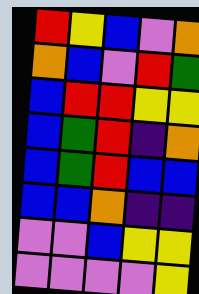[["red", "yellow", "blue", "violet", "orange"], ["orange", "blue", "violet", "red", "green"], ["blue", "red", "red", "yellow", "yellow"], ["blue", "green", "red", "indigo", "orange"], ["blue", "green", "red", "blue", "blue"], ["blue", "blue", "orange", "indigo", "indigo"], ["violet", "violet", "blue", "yellow", "yellow"], ["violet", "violet", "violet", "violet", "yellow"]]